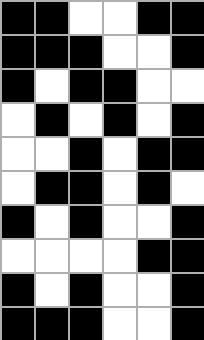[["black", "black", "white", "white", "black", "black"], ["black", "black", "black", "white", "white", "black"], ["black", "white", "black", "black", "white", "white"], ["white", "black", "white", "black", "white", "black"], ["white", "white", "black", "white", "black", "black"], ["white", "black", "black", "white", "black", "white"], ["black", "white", "black", "white", "white", "black"], ["white", "white", "white", "white", "black", "black"], ["black", "white", "black", "white", "white", "black"], ["black", "black", "black", "white", "white", "black"]]